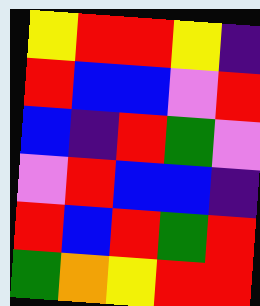[["yellow", "red", "red", "yellow", "indigo"], ["red", "blue", "blue", "violet", "red"], ["blue", "indigo", "red", "green", "violet"], ["violet", "red", "blue", "blue", "indigo"], ["red", "blue", "red", "green", "red"], ["green", "orange", "yellow", "red", "red"]]